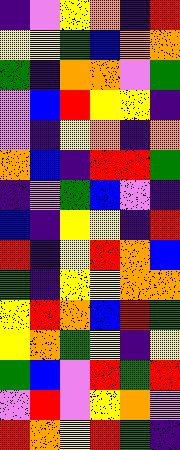[["indigo", "violet", "yellow", "orange", "indigo", "red"], ["yellow", "yellow", "green", "blue", "orange", "orange"], ["green", "indigo", "orange", "orange", "violet", "green"], ["violet", "blue", "red", "yellow", "yellow", "indigo"], ["violet", "indigo", "yellow", "orange", "indigo", "orange"], ["orange", "blue", "indigo", "red", "red", "green"], ["indigo", "violet", "green", "blue", "violet", "indigo"], ["blue", "indigo", "yellow", "yellow", "indigo", "red"], ["red", "indigo", "yellow", "red", "orange", "blue"], ["green", "indigo", "yellow", "yellow", "orange", "orange"], ["yellow", "red", "orange", "blue", "red", "green"], ["yellow", "orange", "green", "yellow", "indigo", "yellow"], ["green", "blue", "violet", "red", "green", "red"], ["violet", "red", "violet", "yellow", "orange", "violet"], ["red", "orange", "yellow", "red", "green", "indigo"]]